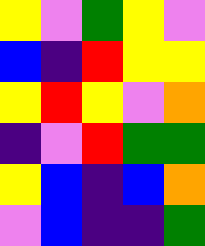[["yellow", "violet", "green", "yellow", "violet"], ["blue", "indigo", "red", "yellow", "yellow"], ["yellow", "red", "yellow", "violet", "orange"], ["indigo", "violet", "red", "green", "green"], ["yellow", "blue", "indigo", "blue", "orange"], ["violet", "blue", "indigo", "indigo", "green"]]